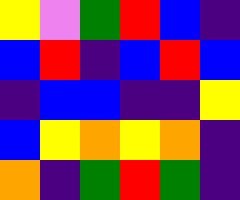[["yellow", "violet", "green", "red", "blue", "indigo"], ["blue", "red", "indigo", "blue", "red", "blue"], ["indigo", "blue", "blue", "indigo", "indigo", "yellow"], ["blue", "yellow", "orange", "yellow", "orange", "indigo"], ["orange", "indigo", "green", "red", "green", "indigo"]]